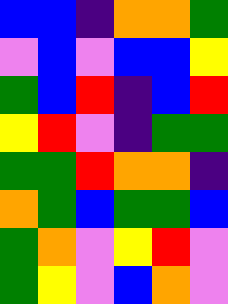[["blue", "blue", "indigo", "orange", "orange", "green"], ["violet", "blue", "violet", "blue", "blue", "yellow"], ["green", "blue", "red", "indigo", "blue", "red"], ["yellow", "red", "violet", "indigo", "green", "green"], ["green", "green", "red", "orange", "orange", "indigo"], ["orange", "green", "blue", "green", "green", "blue"], ["green", "orange", "violet", "yellow", "red", "violet"], ["green", "yellow", "violet", "blue", "orange", "violet"]]